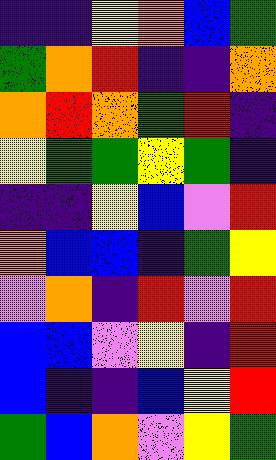[["indigo", "indigo", "yellow", "orange", "blue", "green"], ["green", "orange", "red", "indigo", "indigo", "orange"], ["orange", "red", "orange", "green", "red", "indigo"], ["yellow", "green", "green", "yellow", "green", "indigo"], ["indigo", "indigo", "yellow", "blue", "violet", "red"], ["orange", "blue", "blue", "indigo", "green", "yellow"], ["violet", "orange", "indigo", "red", "violet", "red"], ["blue", "blue", "violet", "yellow", "indigo", "red"], ["blue", "indigo", "indigo", "blue", "yellow", "red"], ["green", "blue", "orange", "violet", "yellow", "green"]]